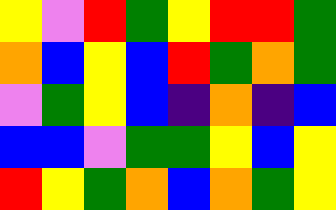[["yellow", "violet", "red", "green", "yellow", "red", "red", "green"], ["orange", "blue", "yellow", "blue", "red", "green", "orange", "green"], ["violet", "green", "yellow", "blue", "indigo", "orange", "indigo", "blue"], ["blue", "blue", "violet", "green", "green", "yellow", "blue", "yellow"], ["red", "yellow", "green", "orange", "blue", "orange", "green", "yellow"]]